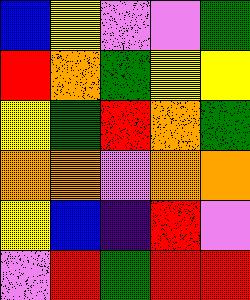[["blue", "yellow", "violet", "violet", "green"], ["red", "orange", "green", "yellow", "yellow"], ["yellow", "green", "red", "orange", "green"], ["orange", "orange", "violet", "orange", "orange"], ["yellow", "blue", "indigo", "red", "violet"], ["violet", "red", "green", "red", "red"]]